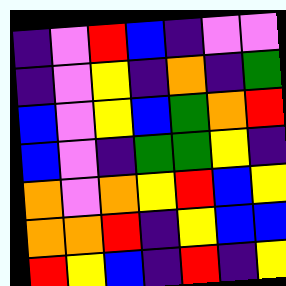[["indigo", "violet", "red", "blue", "indigo", "violet", "violet"], ["indigo", "violet", "yellow", "indigo", "orange", "indigo", "green"], ["blue", "violet", "yellow", "blue", "green", "orange", "red"], ["blue", "violet", "indigo", "green", "green", "yellow", "indigo"], ["orange", "violet", "orange", "yellow", "red", "blue", "yellow"], ["orange", "orange", "red", "indigo", "yellow", "blue", "blue"], ["red", "yellow", "blue", "indigo", "red", "indigo", "yellow"]]